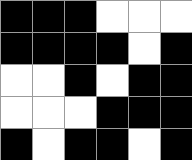[["black", "black", "black", "white", "white", "white"], ["black", "black", "black", "black", "white", "black"], ["white", "white", "black", "white", "black", "black"], ["white", "white", "white", "black", "black", "black"], ["black", "white", "black", "black", "white", "black"]]